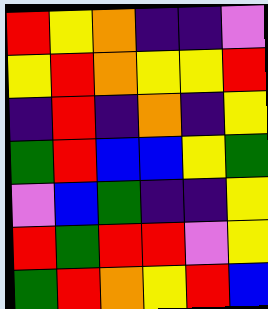[["red", "yellow", "orange", "indigo", "indigo", "violet"], ["yellow", "red", "orange", "yellow", "yellow", "red"], ["indigo", "red", "indigo", "orange", "indigo", "yellow"], ["green", "red", "blue", "blue", "yellow", "green"], ["violet", "blue", "green", "indigo", "indigo", "yellow"], ["red", "green", "red", "red", "violet", "yellow"], ["green", "red", "orange", "yellow", "red", "blue"]]